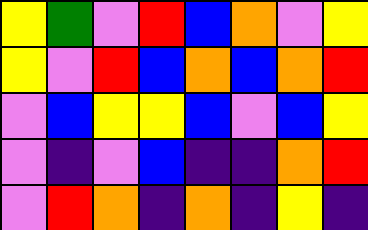[["yellow", "green", "violet", "red", "blue", "orange", "violet", "yellow"], ["yellow", "violet", "red", "blue", "orange", "blue", "orange", "red"], ["violet", "blue", "yellow", "yellow", "blue", "violet", "blue", "yellow"], ["violet", "indigo", "violet", "blue", "indigo", "indigo", "orange", "red"], ["violet", "red", "orange", "indigo", "orange", "indigo", "yellow", "indigo"]]